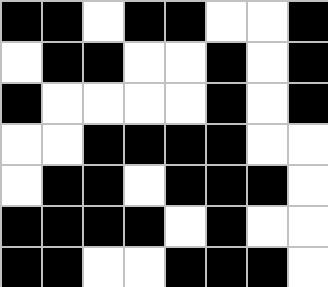[["black", "black", "white", "black", "black", "white", "white", "black"], ["white", "black", "black", "white", "white", "black", "white", "black"], ["black", "white", "white", "white", "white", "black", "white", "black"], ["white", "white", "black", "black", "black", "black", "white", "white"], ["white", "black", "black", "white", "black", "black", "black", "white"], ["black", "black", "black", "black", "white", "black", "white", "white"], ["black", "black", "white", "white", "black", "black", "black", "white"]]